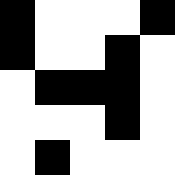[["black", "white", "white", "white", "black"], ["black", "white", "white", "black", "white"], ["white", "black", "black", "black", "white"], ["white", "white", "white", "black", "white"], ["white", "black", "white", "white", "white"]]